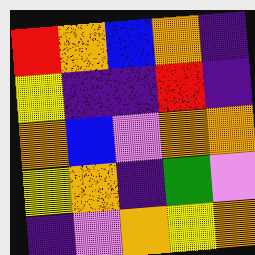[["red", "orange", "blue", "orange", "indigo"], ["yellow", "indigo", "indigo", "red", "indigo"], ["orange", "blue", "violet", "orange", "orange"], ["yellow", "orange", "indigo", "green", "violet"], ["indigo", "violet", "orange", "yellow", "orange"]]